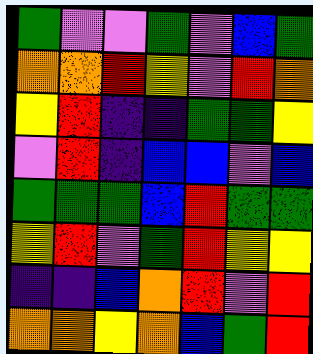[["green", "violet", "violet", "green", "violet", "blue", "green"], ["orange", "orange", "red", "yellow", "violet", "red", "orange"], ["yellow", "red", "indigo", "indigo", "green", "green", "yellow"], ["violet", "red", "indigo", "blue", "blue", "violet", "blue"], ["green", "green", "green", "blue", "red", "green", "green"], ["yellow", "red", "violet", "green", "red", "yellow", "yellow"], ["indigo", "indigo", "blue", "orange", "red", "violet", "red"], ["orange", "orange", "yellow", "orange", "blue", "green", "red"]]